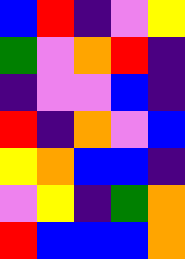[["blue", "red", "indigo", "violet", "yellow"], ["green", "violet", "orange", "red", "indigo"], ["indigo", "violet", "violet", "blue", "indigo"], ["red", "indigo", "orange", "violet", "blue"], ["yellow", "orange", "blue", "blue", "indigo"], ["violet", "yellow", "indigo", "green", "orange"], ["red", "blue", "blue", "blue", "orange"]]